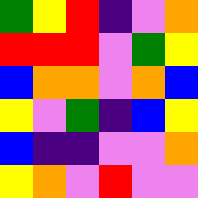[["green", "yellow", "red", "indigo", "violet", "orange"], ["red", "red", "red", "violet", "green", "yellow"], ["blue", "orange", "orange", "violet", "orange", "blue"], ["yellow", "violet", "green", "indigo", "blue", "yellow"], ["blue", "indigo", "indigo", "violet", "violet", "orange"], ["yellow", "orange", "violet", "red", "violet", "violet"]]